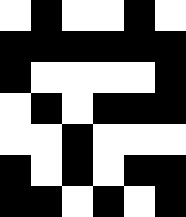[["white", "black", "white", "white", "black", "white"], ["black", "black", "black", "black", "black", "black"], ["black", "white", "white", "white", "white", "black"], ["white", "black", "white", "black", "black", "black"], ["white", "white", "black", "white", "white", "white"], ["black", "white", "black", "white", "black", "black"], ["black", "black", "white", "black", "white", "black"]]